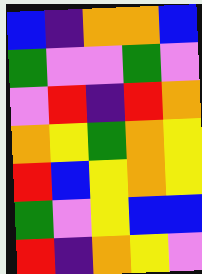[["blue", "indigo", "orange", "orange", "blue"], ["green", "violet", "violet", "green", "violet"], ["violet", "red", "indigo", "red", "orange"], ["orange", "yellow", "green", "orange", "yellow"], ["red", "blue", "yellow", "orange", "yellow"], ["green", "violet", "yellow", "blue", "blue"], ["red", "indigo", "orange", "yellow", "violet"]]